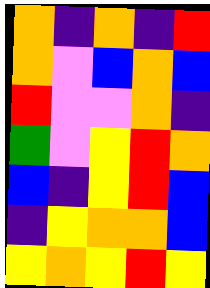[["orange", "indigo", "orange", "indigo", "red"], ["orange", "violet", "blue", "orange", "blue"], ["red", "violet", "violet", "orange", "indigo"], ["green", "violet", "yellow", "red", "orange"], ["blue", "indigo", "yellow", "red", "blue"], ["indigo", "yellow", "orange", "orange", "blue"], ["yellow", "orange", "yellow", "red", "yellow"]]